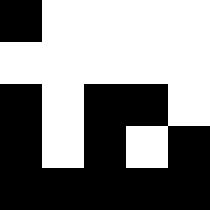[["black", "white", "white", "white", "white"], ["white", "white", "white", "white", "white"], ["black", "white", "black", "black", "white"], ["black", "white", "black", "white", "black"], ["black", "black", "black", "black", "black"]]